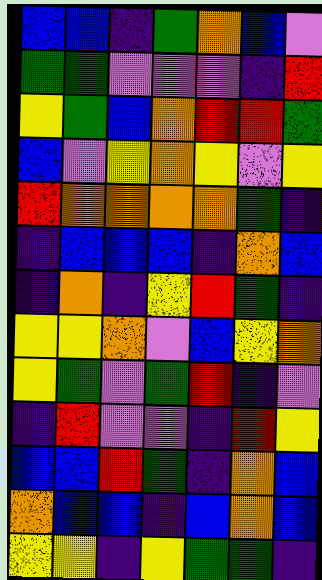[["blue", "blue", "indigo", "green", "orange", "blue", "violet"], ["green", "green", "violet", "violet", "violet", "indigo", "red"], ["yellow", "green", "blue", "orange", "red", "red", "green"], ["blue", "violet", "yellow", "orange", "yellow", "violet", "yellow"], ["red", "orange", "orange", "orange", "orange", "green", "indigo"], ["indigo", "blue", "blue", "blue", "indigo", "orange", "blue"], ["indigo", "orange", "indigo", "yellow", "red", "green", "indigo"], ["yellow", "yellow", "orange", "violet", "blue", "yellow", "orange"], ["yellow", "green", "violet", "green", "red", "indigo", "violet"], ["indigo", "red", "violet", "violet", "indigo", "red", "yellow"], ["blue", "blue", "red", "green", "indigo", "orange", "blue"], ["orange", "blue", "blue", "indigo", "blue", "orange", "blue"], ["yellow", "yellow", "indigo", "yellow", "green", "green", "indigo"]]